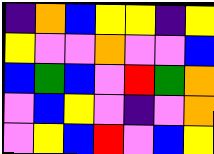[["indigo", "orange", "blue", "yellow", "yellow", "indigo", "yellow"], ["yellow", "violet", "violet", "orange", "violet", "violet", "blue"], ["blue", "green", "blue", "violet", "red", "green", "orange"], ["violet", "blue", "yellow", "violet", "indigo", "violet", "orange"], ["violet", "yellow", "blue", "red", "violet", "blue", "yellow"]]